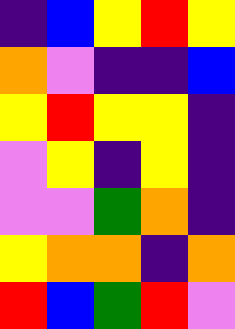[["indigo", "blue", "yellow", "red", "yellow"], ["orange", "violet", "indigo", "indigo", "blue"], ["yellow", "red", "yellow", "yellow", "indigo"], ["violet", "yellow", "indigo", "yellow", "indigo"], ["violet", "violet", "green", "orange", "indigo"], ["yellow", "orange", "orange", "indigo", "orange"], ["red", "blue", "green", "red", "violet"]]